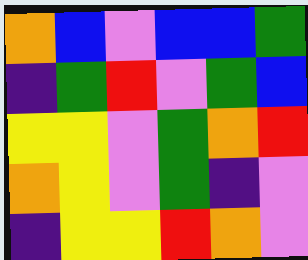[["orange", "blue", "violet", "blue", "blue", "green"], ["indigo", "green", "red", "violet", "green", "blue"], ["yellow", "yellow", "violet", "green", "orange", "red"], ["orange", "yellow", "violet", "green", "indigo", "violet"], ["indigo", "yellow", "yellow", "red", "orange", "violet"]]